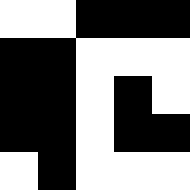[["white", "white", "black", "black", "black"], ["black", "black", "white", "white", "white"], ["black", "black", "white", "black", "white"], ["black", "black", "white", "black", "black"], ["white", "black", "white", "white", "white"]]